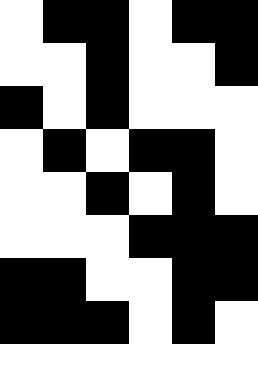[["white", "black", "black", "white", "black", "black"], ["white", "white", "black", "white", "white", "black"], ["black", "white", "black", "white", "white", "white"], ["white", "black", "white", "black", "black", "white"], ["white", "white", "black", "white", "black", "white"], ["white", "white", "white", "black", "black", "black"], ["black", "black", "white", "white", "black", "black"], ["black", "black", "black", "white", "black", "white"], ["white", "white", "white", "white", "white", "white"]]